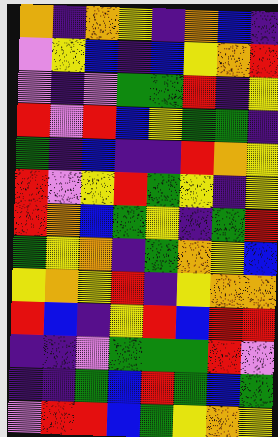[["orange", "indigo", "orange", "yellow", "indigo", "orange", "blue", "indigo"], ["violet", "yellow", "blue", "indigo", "blue", "yellow", "orange", "red"], ["violet", "indigo", "violet", "green", "green", "red", "indigo", "yellow"], ["red", "violet", "red", "blue", "yellow", "green", "green", "indigo"], ["green", "indigo", "blue", "indigo", "indigo", "red", "orange", "yellow"], ["red", "violet", "yellow", "red", "green", "yellow", "indigo", "yellow"], ["red", "orange", "blue", "green", "yellow", "indigo", "green", "red"], ["green", "yellow", "orange", "indigo", "green", "orange", "yellow", "blue"], ["yellow", "orange", "yellow", "red", "indigo", "yellow", "orange", "orange"], ["red", "blue", "indigo", "yellow", "red", "blue", "red", "red"], ["indigo", "indigo", "violet", "green", "green", "green", "red", "violet"], ["indigo", "indigo", "green", "blue", "red", "green", "blue", "green"], ["violet", "red", "red", "blue", "green", "yellow", "orange", "yellow"]]